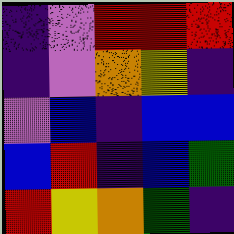[["indigo", "violet", "red", "red", "red"], ["indigo", "violet", "orange", "yellow", "indigo"], ["violet", "blue", "indigo", "blue", "blue"], ["blue", "red", "indigo", "blue", "green"], ["red", "yellow", "orange", "green", "indigo"]]